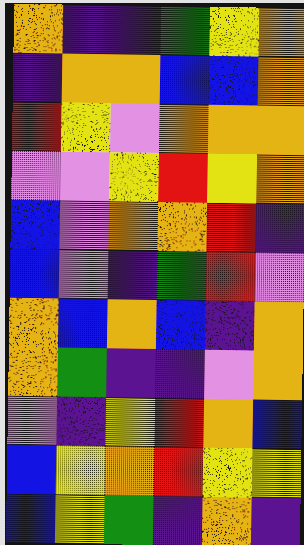[["orange", "indigo", "indigo", "green", "yellow", "orange"], ["indigo", "orange", "orange", "blue", "blue", "orange"], ["red", "yellow", "violet", "orange", "orange", "orange"], ["violet", "violet", "yellow", "red", "yellow", "orange"], ["blue", "violet", "orange", "orange", "red", "indigo"], ["blue", "violet", "indigo", "green", "red", "violet"], ["orange", "blue", "orange", "blue", "indigo", "orange"], ["orange", "green", "indigo", "indigo", "violet", "orange"], ["violet", "indigo", "yellow", "red", "orange", "blue"], ["blue", "yellow", "orange", "red", "yellow", "yellow"], ["blue", "yellow", "green", "indigo", "orange", "indigo"]]